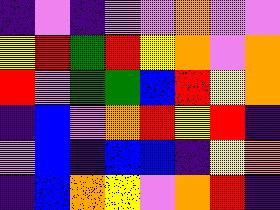[["indigo", "violet", "indigo", "violet", "violet", "orange", "violet", "violet"], ["yellow", "red", "green", "red", "yellow", "orange", "violet", "orange"], ["red", "violet", "green", "green", "blue", "red", "yellow", "orange"], ["indigo", "blue", "violet", "orange", "red", "yellow", "red", "indigo"], ["violet", "blue", "indigo", "blue", "blue", "indigo", "yellow", "orange"], ["indigo", "blue", "orange", "yellow", "violet", "orange", "red", "indigo"]]